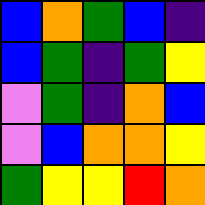[["blue", "orange", "green", "blue", "indigo"], ["blue", "green", "indigo", "green", "yellow"], ["violet", "green", "indigo", "orange", "blue"], ["violet", "blue", "orange", "orange", "yellow"], ["green", "yellow", "yellow", "red", "orange"]]